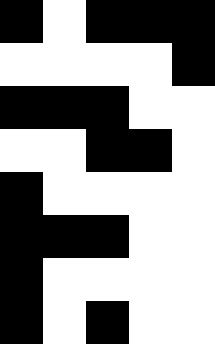[["black", "white", "black", "black", "black"], ["white", "white", "white", "white", "black"], ["black", "black", "black", "white", "white"], ["white", "white", "black", "black", "white"], ["black", "white", "white", "white", "white"], ["black", "black", "black", "white", "white"], ["black", "white", "white", "white", "white"], ["black", "white", "black", "white", "white"]]